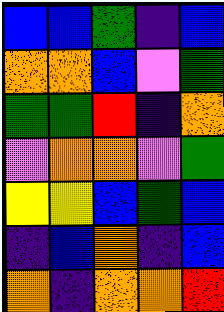[["blue", "blue", "green", "indigo", "blue"], ["orange", "orange", "blue", "violet", "green"], ["green", "green", "red", "indigo", "orange"], ["violet", "orange", "orange", "violet", "green"], ["yellow", "yellow", "blue", "green", "blue"], ["indigo", "blue", "orange", "indigo", "blue"], ["orange", "indigo", "orange", "orange", "red"]]